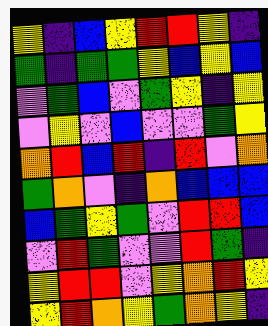[["yellow", "indigo", "blue", "yellow", "red", "red", "yellow", "indigo"], ["green", "indigo", "green", "green", "yellow", "blue", "yellow", "blue"], ["violet", "green", "blue", "violet", "green", "yellow", "indigo", "yellow"], ["violet", "yellow", "violet", "blue", "violet", "violet", "green", "yellow"], ["orange", "red", "blue", "red", "indigo", "red", "violet", "orange"], ["green", "orange", "violet", "indigo", "orange", "blue", "blue", "blue"], ["blue", "green", "yellow", "green", "violet", "red", "red", "blue"], ["violet", "red", "green", "violet", "violet", "red", "green", "indigo"], ["yellow", "red", "red", "violet", "yellow", "orange", "red", "yellow"], ["yellow", "red", "orange", "yellow", "green", "orange", "yellow", "indigo"]]